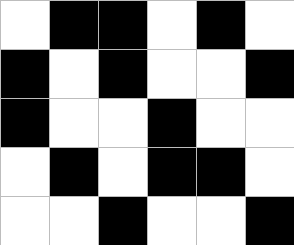[["white", "black", "black", "white", "black", "white"], ["black", "white", "black", "white", "white", "black"], ["black", "white", "white", "black", "white", "white"], ["white", "black", "white", "black", "black", "white"], ["white", "white", "black", "white", "white", "black"]]